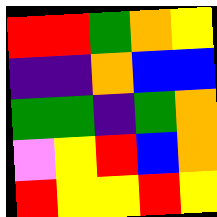[["red", "red", "green", "orange", "yellow"], ["indigo", "indigo", "orange", "blue", "blue"], ["green", "green", "indigo", "green", "orange"], ["violet", "yellow", "red", "blue", "orange"], ["red", "yellow", "yellow", "red", "yellow"]]